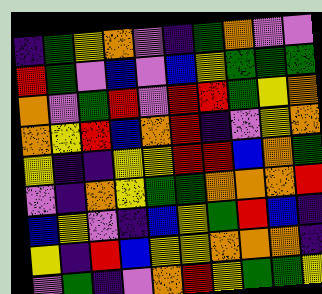[["indigo", "green", "yellow", "orange", "violet", "indigo", "green", "orange", "violet", "violet"], ["red", "green", "violet", "blue", "violet", "blue", "yellow", "green", "green", "green"], ["orange", "violet", "green", "red", "violet", "red", "red", "green", "yellow", "orange"], ["orange", "yellow", "red", "blue", "orange", "red", "indigo", "violet", "yellow", "orange"], ["yellow", "indigo", "indigo", "yellow", "yellow", "red", "red", "blue", "orange", "green"], ["violet", "indigo", "orange", "yellow", "green", "green", "orange", "orange", "orange", "red"], ["blue", "yellow", "violet", "indigo", "blue", "yellow", "green", "red", "blue", "indigo"], ["yellow", "indigo", "red", "blue", "yellow", "yellow", "orange", "orange", "orange", "indigo"], ["violet", "green", "indigo", "violet", "orange", "red", "yellow", "green", "green", "yellow"]]